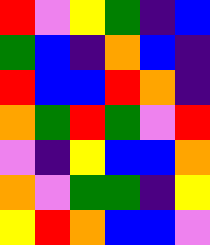[["red", "violet", "yellow", "green", "indigo", "blue"], ["green", "blue", "indigo", "orange", "blue", "indigo"], ["red", "blue", "blue", "red", "orange", "indigo"], ["orange", "green", "red", "green", "violet", "red"], ["violet", "indigo", "yellow", "blue", "blue", "orange"], ["orange", "violet", "green", "green", "indigo", "yellow"], ["yellow", "red", "orange", "blue", "blue", "violet"]]